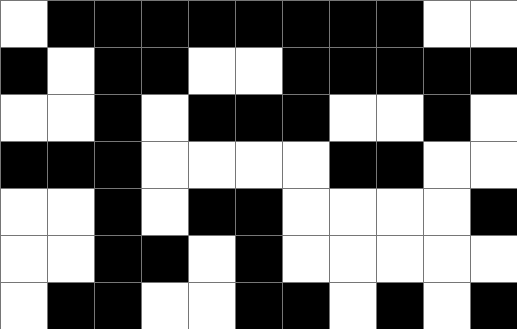[["white", "black", "black", "black", "black", "black", "black", "black", "black", "white", "white"], ["black", "white", "black", "black", "white", "white", "black", "black", "black", "black", "black"], ["white", "white", "black", "white", "black", "black", "black", "white", "white", "black", "white"], ["black", "black", "black", "white", "white", "white", "white", "black", "black", "white", "white"], ["white", "white", "black", "white", "black", "black", "white", "white", "white", "white", "black"], ["white", "white", "black", "black", "white", "black", "white", "white", "white", "white", "white"], ["white", "black", "black", "white", "white", "black", "black", "white", "black", "white", "black"]]